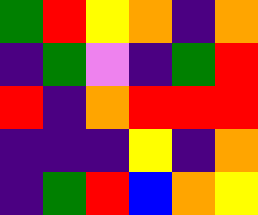[["green", "red", "yellow", "orange", "indigo", "orange"], ["indigo", "green", "violet", "indigo", "green", "red"], ["red", "indigo", "orange", "red", "red", "red"], ["indigo", "indigo", "indigo", "yellow", "indigo", "orange"], ["indigo", "green", "red", "blue", "orange", "yellow"]]